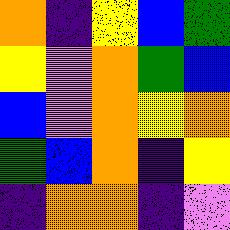[["orange", "indigo", "yellow", "blue", "green"], ["yellow", "violet", "orange", "green", "blue"], ["blue", "violet", "orange", "yellow", "orange"], ["green", "blue", "orange", "indigo", "yellow"], ["indigo", "orange", "orange", "indigo", "violet"]]